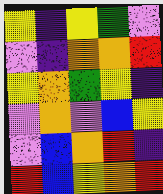[["yellow", "indigo", "yellow", "green", "violet"], ["violet", "indigo", "orange", "orange", "red"], ["yellow", "orange", "green", "yellow", "indigo"], ["violet", "orange", "violet", "blue", "yellow"], ["violet", "blue", "orange", "red", "indigo"], ["red", "blue", "yellow", "orange", "red"]]